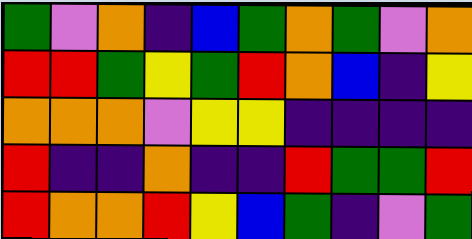[["green", "violet", "orange", "indigo", "blue", "green", "orange", "green", "violet", "orange"], ["red", "red", "green", "yellow", "green", "red", "orange", "blue", "indigo", "yellow"], ["orange", "orange", "orange", "violet", "yellow", "yellow", "indigo", "indigo", "indigo", "indigo"], ["red", "indigo", "indigo", "orange", "indigo", "indigo", "red", "green", "green", "red"], ["red", "orange", "orange", "red", "yellow", "blue", "green", "indigo", "violet", "green"]]